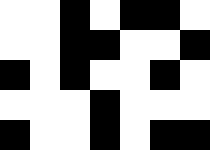[["white", "white", "black", "white", "black", "black", "white"], ["white", "white", "black", "black", "white", "white", "black"], ["black", "white", "black", "white", "white", "black", "white"], ["white", "white", "white", "black", "white", "white", "white"], ["black", "white", "white", "black", "white", "black", "black"]]